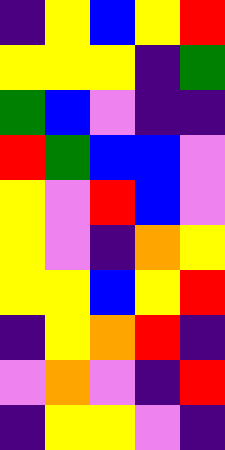[["indigo", "yellow", "blue", "yellow", "red"], ["yellow", "yellow", "yellow", "indigo", "green"], ["green", "blue", "violet", "indigo", "indigo"], ["red", "green", "blue", "blue", "violet"], ["yellow", "violet", "red", "blue", "violet"], ["yellow", "violet", "indigo", "orange", "yellow"], ["yellow", "yellow", "blue", "yellow", "red"], ["indigo", "yellow", "orange", "red", "indigo"], ["violet", "orange", "violet", "indigo", "red"], ["indigo", "yellow", "yellow", "violet", "indigo"]]